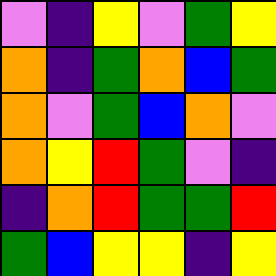[["violet", "indigo", "yellow", "violet", "green", "yellow"], ["orange", "indigo", "green", "orange", "blue", "green"], ["orange", "violet", "green", "blue", "orange", "violet"], ["orange", "yellow", "red", "green", "violet", "indigo"], ["indigo", "orange", "red", "green", "green", "red"], ["green", "blue", "yellow", "yellow", "indigo", "yellow"]]